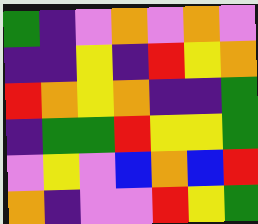[["green", "indigo", "violet", "orange", "violet", "orange", "violet"], ["indigo", "indigo", "yellow", "indigo", "red", "yellow", "orange"], ["red", "orange", "yellow", "orange", "indigo", "indigo", "green"], ["indigo", "green", "green", "red", "yellow", "yellow", "green"], ["violet", "yellow", "violet", "blue", "orange", "blue", "red"], ["orange", "indigo", "violet", "violet", "red", "yellow", "green"]]